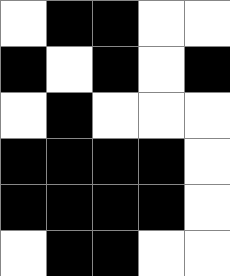[["white", "black", "black", "white", "white"], ["black", "white", "black", "white", "black"], ["white", "black", "white", "white", "white"], ["black", "black", "black", "black", "white"], ["black", "black", "black", "black", "white"], ["white", "black", "black", "white", "white"]]